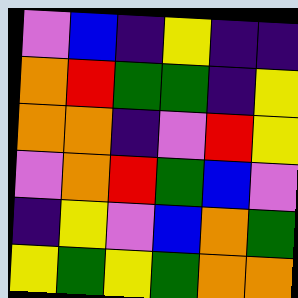[["violet", "blue", "indigo", "yellow", "indigo", "indigo"], ["orange", "red", "green", "green", "indigo", "yellow"], ["orange", "orange", "indigo", "violet", "red", "yellow"], ["violet", "orange", "red", "green", "blue", "violet"], ["indigo", "yellow", "violet", "blue", "orange", "green"], ["yellow", "green", "yellow", "green", "orange", "orange"]]